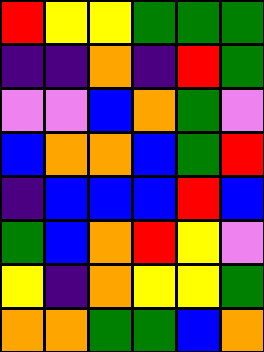[["red", "yellow", "yellow", "green", "green", "green"], ["indigo", "indigo", "orange", "indigo", "red", "green"], ["violet", "violet", "blue", "orange", "green", "violet"], ["blue", "orange", "orange", "blue", "green", "red"], ["indigo", "blue", "blue", "blue", "red", "blue"], ["green", "blue", "orange", "red", "yellow", "violet"], ["yellow", "indigo", "orange", "yellow", "yellow", "green"], ["orange", "orange", "green", "green", "blue", "orange"]]